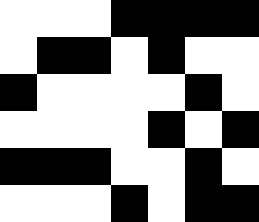[["white", "white", "white", "black", "black", "black", "black"], ["white", "black", "black", "white", "black", "white", "white"], ["black", "white", "white", "white", "white", "black", "white"], ["white", "white", "white", "white", "black", "white", "black"], ["black", "black", "black", "white", "white", "black", "white"], ["white", "white", "white", "black", "white", "black", "black"]]